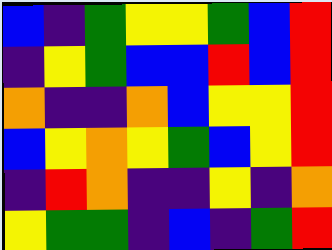[["blue", "indigo", "green", "yellow", "yellow", "green", "blue", "red"], ["indigo", "yellow", "green", "blue", "blue", "red", "blue", "red"], ["orange", "indigo", "indigo", "orange", "blue", "yellow", "yellow", "red"], ["blue", "yellow", "orange", "yellow", "green", "blue", "yellow", "red"], ["indigo", "red", "orange", "indigo", "indigo", "yellow", "indigo", "orange"], ["yellow", "green", "green", "indigo", "blue", "indigo", "green", "red"]]